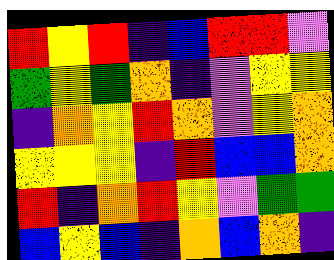[["red", "yellow", "red", "indigo", "blue", "red", "red", "violet"], ["green", "yellow", "green", "orange", "indigo", "violet", "yellow", "yellow"], ["indigo", "orange", "yellow", "red", "orange", "violet", "yellow", "orange"], ["yellow", "yellow", "yellow", "indigo", "red", "blue", "blue", "orange"], ["red", "indigo", "orange", "red", "yellow", "violet", "green", "green"], ["blue", "yellow", "blue", "indigo", "orange", "blue", "orange", "indigo"]]